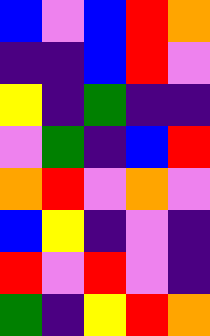[["blue", "violet", "blue", "red", "orange"], ["indigo", "indigo", "blue", "red", "violet"], ["yellow", "indigo", "green", "indigo", "indigo"], ["violet", "green", "indigo", "blue", "red"], ["orange", "red", "violet", "orange", "violet"], ["blue", "yellow", "indigo", "violet", "indigo"], ["red", "violet", "red", "violet", "indigo"], ["green", "indigo", "yellow", "red", "orange"]]